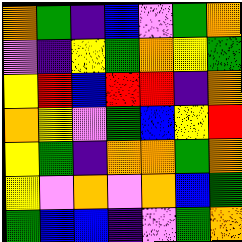[["orange", "green", "indigo", "blue", "violet", "green", "orange"], ["violet", "indigo", "yellow", "green", "orange", "yellow", "green"], ["yellow", "red", "blue", "red", "red", "indigo", "orange"], ["orange", "yellow", "violet", "green", "blue", "yellow", "red"], ["yellow", "green", "indigo", "orange", "orange", "green", "orange"], ["yellow", "violet", "orange", "violet", "orange", "blue", "green"], ["green", "blue", "blue", "indigo", "violet", "green", "orange"]]